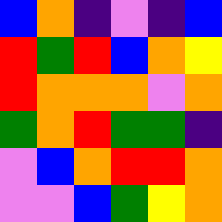[["blue", "orange", "indigo", "violet", "indigo", "blue"], ["red", "green", "red", "blue", "orange", "yellow"], ["red", "orange", "orange", "orange", "violet", "orange"], ["green", "orange", "red", "green", "green", "indigo"], ["violet", "blue", "orange", "red", "red", "orange"], ["violet", "violet", "blue", "green", "yellow", "orange"]]